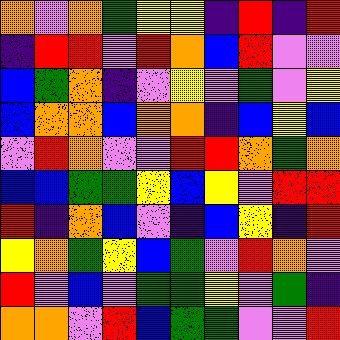[["orange", "violet", "orange", "green", "yellow", "yellow", "indigo", "red", "indigo", "red"], ["indigo", "red", "red", "violet", "red", "orange", "blue", "red", "violet", "violet"], ["blue", "green", "orange", "indigo", "violet", "yellow", "violet", "green", "violet", "yellow"], ["blue", "orange", "orange", "blue", "orange", "orange", "indigo", "blue", "yellow", "blue"], ["violet", "red", "orange", "violet", "violet", "red", "red", "orange", "green", "orange"], ["blue", "blue", "green", "green", "yellow", "blue", "yellow", "violet", "red", "red"], ["red", "indigo", "orange", "blue", "violet", "indigo", "blue", "yellow", "indigo", "red"], ["yellow", "orange", "green", "yellow", "blue", "green", "violet", "red", "orange", "violet"], ["red", "violet", "blue", "violet", "green", "green", "yellow", "violet", "green", "indigo"], ["orange", "orange", "violet", "red", "blue", "green", "green", "violet", "violet", "red"]]